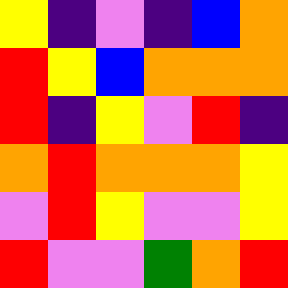[["yellow", "indigo", "violet", "indigo", "blue", "orange"], ["red", "yellow", "blue", "orange", "orange", "orange"], ["red", "indigo", "yellow", "violet", "red", "indigo"], ["orange", "red", "orange", "orange", "orange", "yellow"], ["violet", "red", "yellow", "violet", "violet", "yellow"], ["red", "violet", "violet", "green", "orange", "red"]]